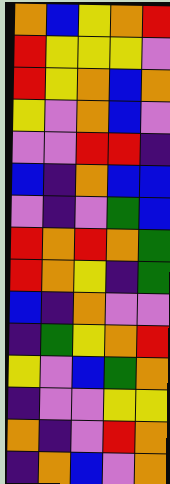[["orange", "blue", "yellow", "orange", "red"], ["red", "yellow", "yellow", "yellow", "violet"], ["red", "yellow", "orange", "blue", "orange"], ["yellow", "violet", "orange", "blue", "violet"], ["violet", "violet", "red", "red", "indigo"], ["blue", "indigo", "orange", "blue", "blue"], ["violet", "indigo", "violet", "green", "blue"], ["red", "orange", "red", "orange", "green"], ["red", "orange", "yellow", "indigo", "green"], ["blue", "indigo", "orange", "violet", "violet"], ["indigo", "green", "yellow", "orange", "red"], ["yellow", "violet", "blue", "green", "orange"], ["indigo", "violet", "violet", "yellow", "yellow"], ["orange", "indigo", "violet", "red", "orange"], ["indigo", "orange", "blue", "violet", "orange"]]